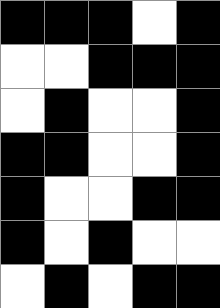[["black", "black", "black", "white", "black"], ["white", "white", "black", "black", "black"], ["white", "black", "white", "white", "black"], ["black", "black", "white", "white", "black"], ["black", "white", "white", "black", "black"], ["black", "white", "black", "white", "white"], ["white", "black", "white", "black", "black"]]